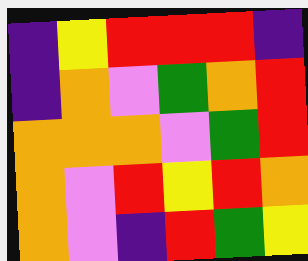[["indigo", "yellow", "red", "red", "red", "indigo"], ["indigo", "orange", "violet", "green", "orange", "red"], ["orange", "orange", "orange", "violet", "green", "red"], ["orange", "violet", "red", "yellow", "red", "orange"], ["orange", "violet", "indigo", "red", "green", "yellow"]]